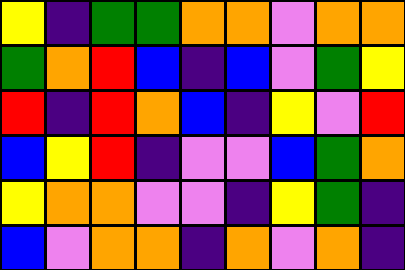[["yellow", "indigo", "green", "green", "orange", "orange", "violet", "orange", "orange"], ["green", "orange", "red", "blue", "indigo", "blue", "violet", "green", "yellow"], ["red", "indigo", "red", "orange", "blue", "indigo", "yellow", "violet", "red"], ["blue", "yellow", "red", "indigo", "violet", "violet", "blue", "green", "orange"], ["yellow", "orange", "orange", "violet", "violet", "indigo", "yellow", "green", "indigo"], ["blue", "violet", "orange", "orange", "indigo", "orange", "violet", "orange", "indigo"]]